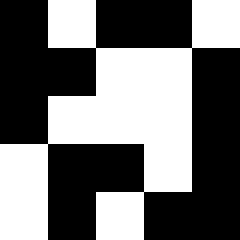[["black", "white", "black", "black", "white"], ["black", "black", "white", "white", "black"], ["black", "white", "white", "white", "black"], ["white", "black", "black", "white", "black"], ["white", "black", "white", "black", "black"]]